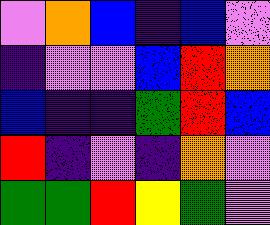[["violet", "orange", "blue", "indigo", "blue", "violet"], ["indigo", "violet", "violet", "blue", "red", "orange"], ["blue", "indigo", "indigo", "green", "red", "blue"], ["red", "indigo", "violet", "indigo", "orange", "violet"], ["green", "green", "red", "yellow", "green", "violet"]]